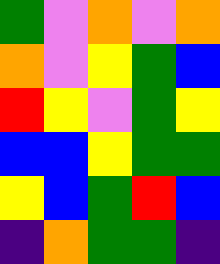[["green", "violet", "orange", "violet", "orange"], ["orange", "violet", "yellow", "green", "blue"], ["red", "yellow", "violet", "green", "yellow"], ["blue", "blue", "yellow", "green", "green"], ["yellow", "blue", "green", "red", "blue"], ["indigo", "orange", "green", "green", "indigo"]]